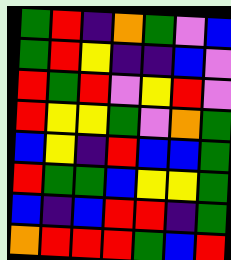[["green", "red", "indigo", "orange", "green", "violet", "blue"], ["green", "red", "yellow", "indigo", "indigo", "blue", "violet"], ["red", "green", "red", "violet", "yellow", "red", "violet"], ["red", "yellow", "yellow", "green", "violet", "orange", "green"], ["blue", "yellow", "indigo", "red", "blue", "blue", "green"], ["red", "green", "green", "blue", "yellow", "yellow", "green"], ["blue", "indigo", "blue", "red", "red", "indigo", "green"], ["orange", "red", "red", "red", "green", "blue", "red"]]